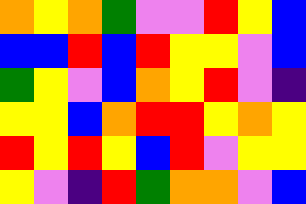[["orange", "yellow", "orange", "green", "violet", "violet", "red", "yellow", "blue"], ["blue", "blue", "red", "blue", "red", "yellow", "yellow", "violet", "blue"], ["green", "yellow", "violet", "blue", "orange", "yellow", "red", "violet", "indigo"], ["yellow", "yellow", "blue", "orange", "red", "red", "yellow", "orange", "yellow"], ["red", "yellow", "red", "yellow", "blue", "red", "violet", "yellow", "yellow"], ["yellow", "violet", "indigo", "red", "green", "orange", "orange", "violet", "blue"]]